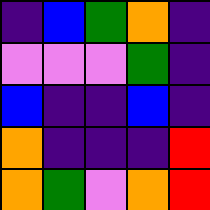[["indigo", "blue", "green", "orange", "indigo"], ["violet", "violet", "violet", "green", "indigo"], ["blue", "indigo", "indigo", "blue", "indigo"], ["orange", "indigo", "indigo", "indigo", "red"], ["orange", "green", "violet", "orange", "red"]]